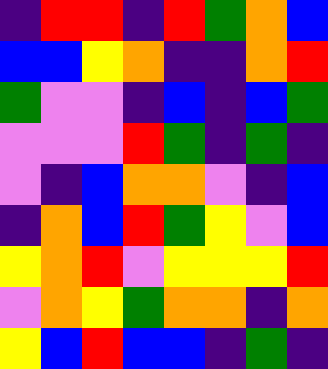[["indigo", "red", "red", "indigo", "red", "green", "orange", "blue"], ["blue", "blue", "yellow", "orange", "indigo", "indigo", "orange", "red"], ["green", "violet", "violet", "indigo", "blue", "indigo", "blue", "green"], ["violet", "violet", "violet", "red", "green", "indigo", "green", "indigo"], ["violet", "indigo", "blue", "orange", "orange", "violet", "indigo", "blue"], ["indigo", "orange", "blue", "red", "green", "yellow", "violet", "blue"], ["yellow", "orange", "red", "violet", "yellow", "yellow", "yellow", "red"], ["violet", "orange", "yellow", "green", "orange", "orange", "indigo", "orange"], ["yellow", "blue", "red", "blue", "blue", "indigo", "green", "indigo"]]